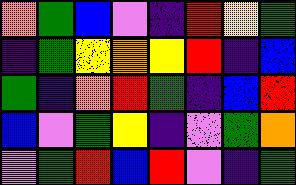[["orange", "green", "blue", "violet", "indigo", "red", "yellow", "green"], ["indigo", "green", "yellow", "orange", "yellow", "red", "indigo", "blue"], ["green", "indigo", "orange", "red", "green", "indigo", "blue", "red"], ["blue", "violet", "green", "yellow", "indigo", "violet", "green", "orange"], ["violet", "green", "red", "blue", "red", "violet", "indigo", "green"]]